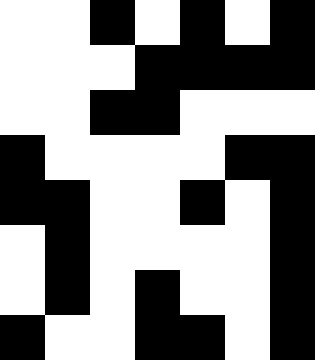[["white", "white", "black", "white", "black", "white", "black"], ["white", "white", "white", "black", "black", "black", "black"], ["white", "white", "black", "black", "white", "white", "white"], ["black", "white", "white", "white", "white", "black", "black"], ["black", "black", "white", "white", "black", "white", "black"], ["white", "black", "white", "white", "white", "white", "black"], ["white", "black", "white", "black", "white", "white", "black"], ["black", "white", "white", "black", "black", "white", "black"]]